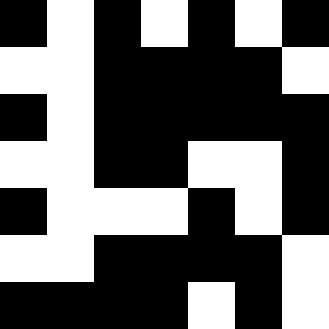[["black", "white", "black", "white", "black", "white", "black"], ["white", "white", "black", "black", "black", "black", "white"], ["black", "white", "black", "black", "black", "black", "black"], ["white", "white", "black", "black", "white", "white", "black"], ["black", "white", "white", "white", "black", "white", "black"], ["white", "white", "black", "black", "black", "black", "white"], ["black", "black", "black", "black", "white", "black", "white"]]